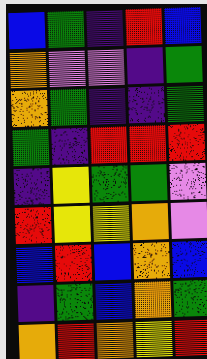[["blue", "green", "indigo", "red", "blue"], ["orange", "violet", "violet", "indigo", "green"], ["orange", "green", "indigo", "indigo", "green"], ["green", "indigo", "red", "red", "red"], ["indigo", "yellow", "green", "green", "violet"], ["red", "yellow", "yellow", "orange", "violet"], ["blue", "red", "blue", "orange", "blue"], ["indigo", "green", "blue", "orange", "green"], ["orange", "red", "orange", "yellow", "red"]]